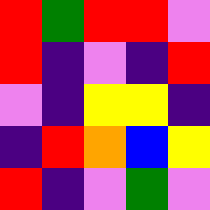[["red", "green", "red", "red", "violet"], ["red", "indigo", "violet", "indigo", "red"], ["violet", "indigo", "yellow", "yellow", "indigo"], ["indigo", "red", "orange", "blue", "yellow"], ["red", "indigo", "violet", "green", "violet"]]